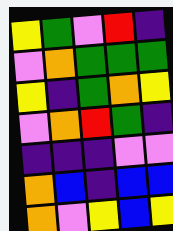[["yellow", "green", "violet", "red", "indigo"], ["violet", "orange", "green", "green", "green"], ["yellow", "indigo", "green", "orange", "yellow"], ["violet", "orange", "red", "green", "indigo"], ["indigo", "indigo", "indigo", "violet", "violet"], ["orange", "blue", "indigo", "blue", "blue"], ["orange", "violet", "yellow", "blue", "yellow"]]